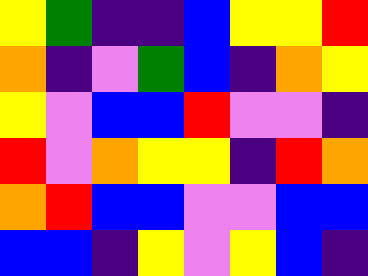[["yellow", "green", "indigo", "indigo", "blue", "yellow", "yellow", "red"], ["orange", "indigo", "violet", "green", "blue", "indigo", "orange", "yellow"], ["yellow", "violet", "blue", "blue", "red", "violet", "violet", "indigo"], ["red", "violet", "orange", "yellow", "yellow", "indigo", "red", "orange"], ["orange", "red", "blue", "blue", "violet", "violet", "blue", "blue"], ["blue", "blue", "indigo", "yellow", "violet", "yellow", "blue", "indigo"]]